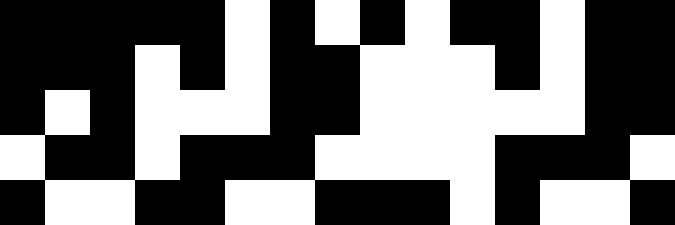[["black", "black", "black", "black", "black", "white", "black", "white", "black", "white", "black", "black", "white", "black", "black"], ["black", "black", "black", "white", "black", "white", "black", "black", "white", "white", "white", "black", "white", "black", "black"], ["black", "white", "black", "white", "white", "white", "black", "black", "white", "white", "white", "white", "white", "black", "black"], ["white", "black", "black", "white", "black", "black", "black", "white", "white", "white", "white", "black", "black", "black", "white"], ["black", "white", "white", "black", "black", "white", "white", "black", "black", "black", "white", "black", "white", "white", "black"]]